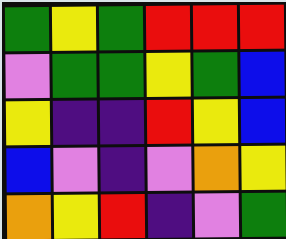[["green", "yellow", "green", "red", "red", "red"], ["violet", "green", "green", "yellow", "green", "blue"], ["yellow", "indigo", "indigo", "red", "yellow", "blue"], ["blue", "violet", "indigo", "violet", "orange", "yellow"], ["orange", "yellow", "red", "indigo", "violet", "green"]]